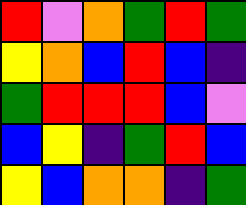[["red", "violet", "orange", "green", "red", "green"], ["yellow", "orange", "blue", "red", "blue", "indigo"], ["green", "red", "red", "red", "blue", "violet"], ["blue", "yellow", "indigo", "green", "red", "blue"], ["yellow", "blue", "orange", "orange", "indigo", "green"]]